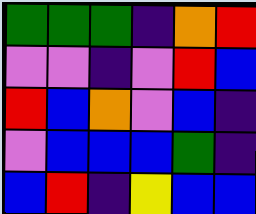[["green", "green", "green", "indigo", "orange", "red"], ["violet", "violet", "indigo", "violet", "red", "blue"], ["red", "blue", "orange", "violet", "blue", "indigo"], ["violet", "blue", "blue", "blue", "green", "indigo"], ["blue", "red", "indigo", "yellow", "blue", "blue"]]